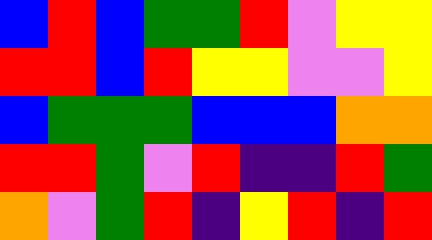[["blue", "red", "blue", "green", "green", "red", "violet", "yellow", "yellow"], ["red", "red", "blue", "red", "yellow", "yellow", "violet", "violet", "yellow"], ["blue", "green", "green", "green", "blue", "blue", "blue", "orange", "orange"], ["red", "red", "green", "violet", "red", "indigo", "indigo", "red", "green"], ["orange", "violet", "green", "red", "indigo", "yellow", "red", "indigo", "red"]]